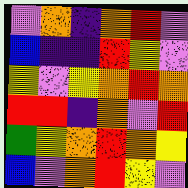[["violet", "orange", "indigo", "orange", "red", "violet"], ["blue", "indigo", "indigo", "red", "yellow", "violet"], ["yellow", "violet", "yellow", "orange", "red", "orange"], ["red", "red", "indigo", "orange", "violet", "red"], ["green", "yellow", "orange", "red", "orange", "yellow"], ["blue", "violet", "orange", "red", "yellow", "violet"]]